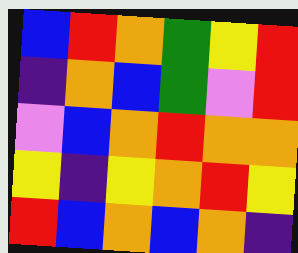[["blue", "red", "orange", "green", "yellow", "red"], ["indigo", "orange", "blue", "green", "violet", "red"], ["violet", "blue", "orange", "red", "orange", "orange"], ["yellow", "indigo", "yellow", "orange", "red", "yellow"], ["red", "blue", "orange", "blue", "orange", "indigo"]]